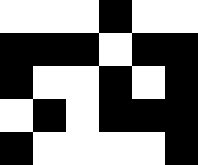[["white", "white", "white", "black", "white", "white"], ["black", "black", "black", "white", "black", "black"], ["black", "white", "white", "black", "white", "black"], ["white", "black", "white", "black", "black", "black"], ["black", "white", "white", "white", "white", "black"]]